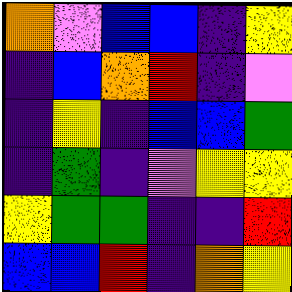[["orange", "violet", "blue", "blue", "indigo", "yellow"], ["indigo", "blue", "orange", "red", "indigo", "violet"], ["indigo", "yellow", "indigo", "blue", "blue", "green"], ["indigo", "green", "indigo", "violet", "yellow", "yellow"], ["yellow", "green", "green", "indigo", "indigo", "red"], ["blue", "blue", "red", "indigo", "orange", "yellow"]]